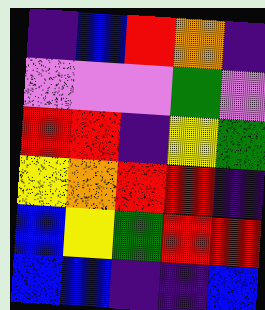[["indigo", "blue", "red", "orange", "indigo"], ["violet", "violet", "violet", "green", "violet"], ["red", "red", "indigo", "yellow", "green"], ["yellow", "orange", "red", "red", "indigo"], ["blue", "yellow", "green", "red", "red"], ["blue", "blue", "indigo", "indigo", "blue"]]